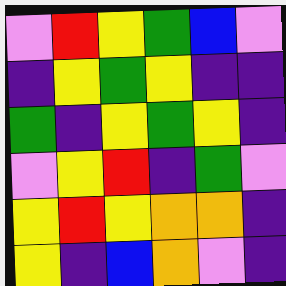[["violet", "red", "yellow", "green", "blue", "violet"], ["indigo", "yellow", "green", "yellow", "indigo", "indigo"], ["green", "indigo", "yellow", "green", "yellow", "indigo"], ["violet", "yellow", "red", "indigo", "green", "violet"], ["yellow", "red", "yellow", "orange", "orange", "indigo"], ["yellow", "indigo", "blue", "orange", "violet", "indigo"]]